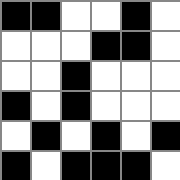[["black", "black", "white", "white", "black", "white"], ["white", "white", "white", "black", "black", "white"], ["white", "white", "black", "white", "white", "white"], ["black", "white", "black", "white", "white", "white"], ["white", "black", "white", "black", "white", "black"], ["black", "white", "black", "black", "black", "white"]]